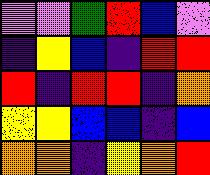[["violet", "violet", "green", "red", "blue", "violet"], ["indigo", "yellow", "blue", "indigo", "red", "red"], ["red", "indigo", "red", "red", "indigo", "orange"], ["yellow", "yellow", "blue", "blue", "indigo", "blue"], ["orange", "orange", "indigo", "yellow", "orange", "red"]]